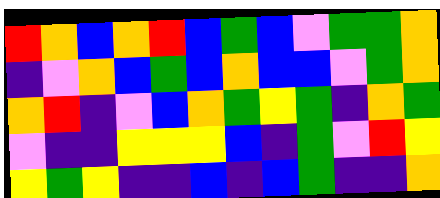[["red", "orange", "blue", "orange", "red", "blue", "green", "blue", "violet", "green", "green", "orange"], ["indigo", "violet", "orange", "blue", "green", "blue", "orange", "blue", "blue", "violet", "green", "orange"], ["orange", "red", "indigo", "violet", "blue", "orange", "green", "yellow", "green", "indigo", "orange", "green"], ["violet", "indigo", "indigo", "yellow", "yellow", "yellow", "blue", "indigo", "green", "violet", "red", "yellow"], ["yellow", "green", "yellow", "indigo", "indigo", "blue", "indigo", "blue", "green", "indigo", "indigo", "orange"]]